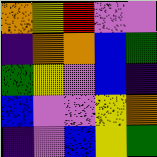[["orange", "yellow", "red", "violet", "violet"], ["indigo", "orange", "orange", "blue", "green"], ["green", "yellow", "violet", "blue", "indigo"], ["blue", "violet", "violet", "yellow", "orange"], ["indigo", "violet", "blue", "yellow", "green"]]